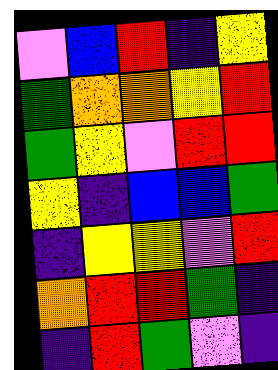[["violet", "blue", "red", "indigo", "yellow"], ["green", "orange", "orange", "yellow", "red"], ["green", "yellow", "violet", "red", "red"], ["yellow", "indigo", "blue", "blue", "green"], ["indigo", "yellow", "yellow", "violet", "red"], ["orange", "red", "red", "green", "indigo"], ["indigo", "red", "green", "violet", "indigo"]]